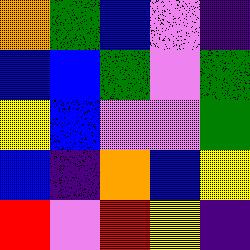[["orange", "green", "blue", "violet", "indigo"], ["blue", "blue", "green", "violet", "green"], ["yellow", "blue", "violet", "violet", "green"], ["blue", "indigo", "orange", "blue", "yellow"], ["red", "violet", "red", "yellow", "indigo"]]